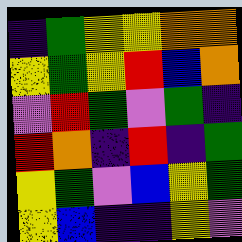[["indigo", "green", "yellow", "yellow", "orange", "orange"], ["yellow", "green", "yellow", "red", "blue", "orange"], ["violet", "red", "green", "violet", "green", "indigo"], ["red", "orange", "indigo", "red", "indigo", "green"], ["yellow", "green", "violet", "blue", "yellow", "green"], ["yellow", "blue", "indigo", "indigo", "yellow", "violet"]]